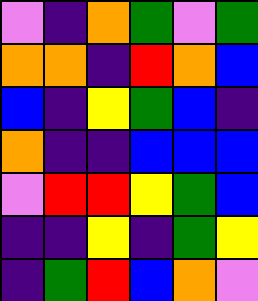[["violet", "indigo", "orange", "green", "violet", "green"], ["orange", "orange", "indigo", "red", "orange", "blue"], ["blue", "indigo", "yellow", "green", "blue", "indigo"], ["orange", "indigo", "indigo", "blue", "blue", "blue"], ["violet", "red", "red", "yellow", "green", "blue"], ["indigo", "indigo", "yellow", "indigo", "green", "yellow"], ["indigo", "green", "red", "blue", "orange", "violet"]]